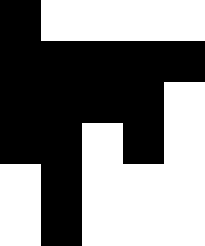[["black", "white", "white", "white", "white"], ["black", "black", "black", "black", "black"], ["black", "black", "black", "black", "white"], ["black", "black", "white", "black", "white"], ["white", "black", "white", "white", "white"], ["white", "black", "white", "white", "white"]]